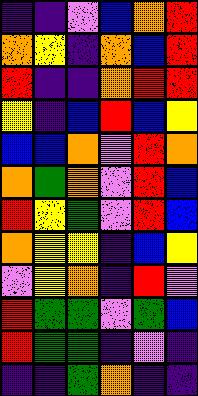[["indigo", "indigo", "violet", "blue", "orange", "red"], ["orange", "yellow", "indigo", "orange", "blue", "red"], ["red", "indigo", "indigo", "orange", "red", "red"], ["yellow", "indigo", "blue", "red", "blue", "yellow"], ["blue", "blue", "orange", "violet", "red", "orange"], ["orange", "green", "orange", "violet", "red", "blue"], ["red", "yellow", "green", "violet", "red", "blue"], ["orange", "yellow", "yellow", "indigo", "blue", "yellow"], ["violet", "yellow", "orange", "indigo", "red", "violet"], ["red", "green", "green", "violet", "green", "blue"], ["red", "green", "green", "indigo", "violet", "indigo"], ["indigo", "indigo", "green", "orange", "indigo", "indigo"]]